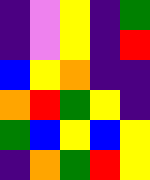[["indigo", "violet", "yellow", "indigo", "green"], ["indigo", "violet", "yellow", "indigo", "red"], ["blue", "yellow", "orange", "indigo", "indigo"], ["orange", "red", "green", "yellow", "indigo"], ["green", "blue", "yellow", "blue", "yellow"], ["indigo", "orange", "green", "red", "yellow"]]